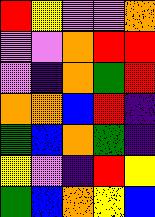[["red", "yellow", "violet", "violet", "orange"], ["violet", "violet", "orange", "red", "red"], ["violet", "indigo", "orange", "green", "red"], ["orange", "orange", "blue", "red", "indigo"], ["green", "blue", "orange", "green", "indigo"], ["yellow", "violet", "indigo", "red", "yellow"], ["green", "blue", "orange", "yellow", "blue"]]